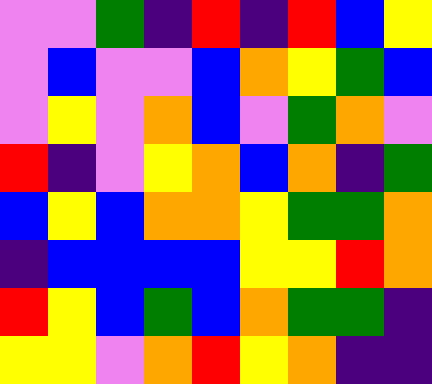[["violet", "violet", "green", "indigo", "red", "indigo", "red", "blue", "yellow"], ["violet", "blue", "violet", "violet", "blue", "orange", "yellow", "green", "blue"], ["violet", "yellow", "violet", "orange", "blue", "violet", "green", "orange", "violet"], ["red", "indigo", "violet", "yellow", "orange", "blue", "orange", "indigo", "green"], ["blue", "yellow", "blue", "orange", "orange", "yellow", "green", "green", "orange"], ["indigo", "blue", "blue", "blue", "blue", "yellow", "yellow", "red", "orange"], ["red", "yellow", "blue", "green", "blue", "orange", "green", "green", "indigo"], ["yellow", "yellow", "violet", "orange", "red", "yellow", "orange", "indigo", "indigo"]]